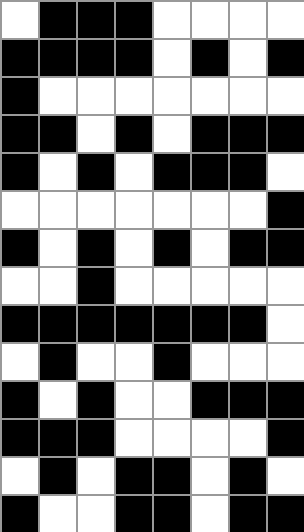[["white", "black", "black", "black", "white", "white", "white", "white"], ["black", "black", "black", "black", "white", "black", "white", "black"], ["black", "white", "white", "white", "white", "white", "white", "white"], ["black", "black", "white", "black", "white", "black", "black", "black"], ["black", "white", "black", "white", "black", "black", "black", "white"], ["white", "white", "white", "white", "white", "white", "white", "black"], ["black", "white", "black", "white", "black", "white", "black", "black"], ["white", "white", "black", "white", "white", "white", "white", "white"], ["black", "black", "black", "black", "black", "black", "black", "white"], ["white", "black", "white", "white", "black", "white", "white", "white"], ["black", "white", "black", "white", "white", "black", "black", "black"], ["black", "black", "black", "white", "white", "white", "white", "black"], ["white", "black", "white", "black", "black", "white", "black", "white"], ["black", "white", "white", "black", "black", "white", "black", "black"]]